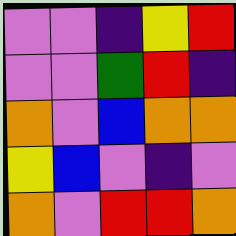[["violet", "violet", "indigo", "yellow", "red"], ["violet", "violet", "green", "red", "indigo"], ["orange", "violet", "blue", "orange", "orange"], ["yellow", "blue", "violet", "indigo", "violet"], ["orange", "violet", "red", "red", "orange"]]